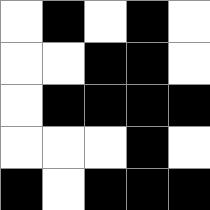[["white", "black", "white", "black", "white"], ["white", "white", "black", "black", "white"], ["white", "black", "black", "black", "black"], ["white", "white", "white", "black", "white"], ["black", "white", "black", "black", "black"]]